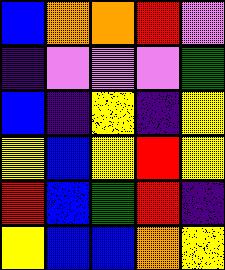[["blue", "orange", "orange", "red", "violet"], ["indigo", "violet", "violet", "violet", "green"], ["blue", "indigo", "yellow", "indigo", "yellow"], ["yellow", "blue", "yellow", "red", "yellow"], ["red", "blue", "green", "red", "indigo"], ["yellow", "blue", "blue", "orange", "yellow"]]